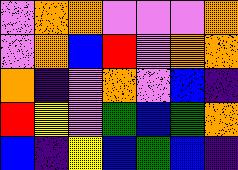[["violet", "orange", "orange", "violet", "violet", "violet", "orange"], ["violet", "orange", "blue", "red", "violet", "orange", "orange"], ["orange", "indigo", "violet", "orange", "violet", "blue", "indigo"], ["red", "yellow", "violet", "green", "blue", "green", "orange"], ["blue", "indigo", "yellow", "blue", "green", "blue", "indigo"]]